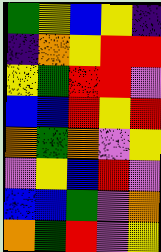[["green", "yellow", "blue", "yellow", "indigo"], ["indigo", "orange", "yellow", "red", "red"], ["yellow", "green", "red", "red", "violet"], ["blue", "blue", "red", "yellow", "red"], ["orange", "green", "orange", "violet", "yellow"], ["violet", "yellow", "blue", "red", "violet"], ["blue", "blue", "green", "violet", "orange"], ["orange", "green", "red", "violet", "yellow"]]